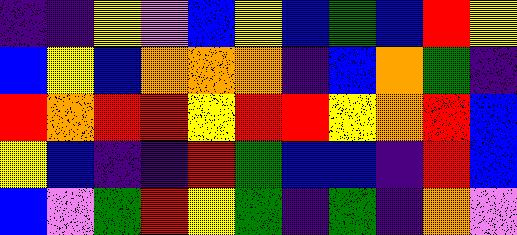[["indigo", "indigo", "yellow", "violet", "blue", "yellow", "blue", "green", "blue", "red", "yellow"], ["blue", "yellow", "blue", "orange", "orange", "orange", "indigo", "blue", "orange", "green", "indigo"], ["red", "orange", "red", "red", "yellow", "red", "red", "yellow", "orange", "red", "blue"], ["yellow", "blue", "indigo", "indigo", "red", "green", "blue", "blue", "indigo", "red", "blue"], ["blue", "violet", "green", "red", "yellow", "green", "indigo", "green", "indigo", "orange", "violet"]]